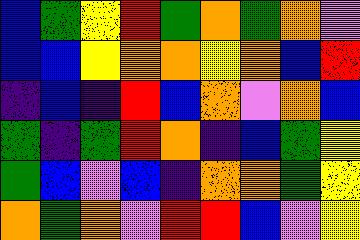[["blue", "green", "yellow", "red", "green", "orange", "green", "orange", "violet"], ["blue", "blue", "yellow", "orange", "orange", "yellow", "orange", "blue", "red"], ["indigo", "blue", "indigo", "red", "blue", "orange", "violet", "orange", "blue"], ["green", "indigo", "green", "red", "orange", "indigo", "blue", "green", "yellow"], ["green", "blue", "violet", "blue", "indigo", "orange", "orange", "green", "yellow"], ["orange", "green", "orange", "violet", "red", "red", "blue", "violet", "yellow"]]